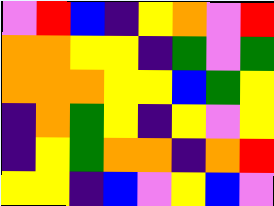[["violet", "red", "blue", "indigo", "yellow", "orange", "violet", "red"], ["orange", "orange", "yellow", "yellow", "indigo", "green", "violet", "green"], ["orange", "orange", "orange", "yellow", "yellow", "blue", "green", "yellow"], ["indigo", "orange", "green", "yellow", "indigo", "yellow", "violet", "yellow"], ["indigo", "yellow", "green", "orange", "orange", "indigo", "orange", "red"], ["yellow", "yellow", "indigo", "blue", "violet", "yellow", "blue", "violet"]]